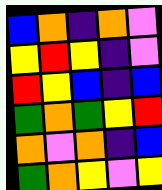[["blue", "orange", "indigo", "orange", "violet"], ["yellow", "red", "yellow", "indigo", "violet"], ["red", "yellow", "blue", "indigo", "blue"], ["green", "orange", "green", "yellow", "red"], ["orange", "violet", "orange", "indigo", "blue"], ["green", "orange", "yellow", "violet", "yellow"]]